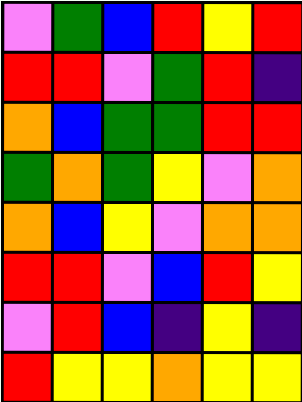[["violet", "green", "blue", "red", "yellow", "red"], ["red", "red", "violet", "green", "red", "indigo"], ["orange", "blue", "green", "green", "red", "red"], ["green", "orange", "green", "yellow", "violet", "orange"], ["orange", "blue", "yellow", "violet", "orange", "orange"], ["red", "red", "violet", "blue", "red", "yellow"], ["violet", "red", "blue", "indigo", "yellow", "indigo"], ["red", "yellow", "yellow", "orange", "yellow", "yellow"]]